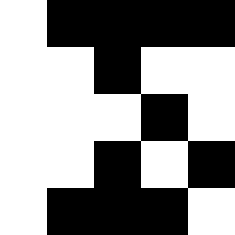[["white", "black", "black", "black", "black"], ["white", "white", "black", "white", "white"], ["white", "white", "white", "black", "white"], ["white", "white", "black", "white", "black"], ["white", "black", "black", "black", "white"]]